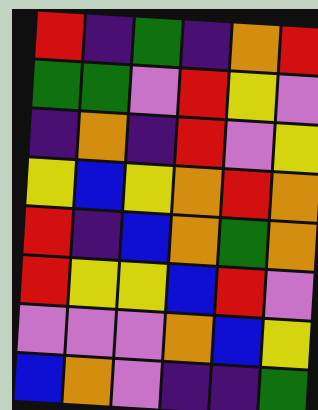[["red", "indigo", "green", "indigo", "orange", "red"], ["green", "green", "violet", "red", "yellow", "violet"], ["indigo", "orange", "indigo", "red", "violet", "yellow"], ["yellow", "blue", "yellow", "orange", "red", "orange"], ["red", "indigo", "blue", "orange", "green", "orange"], ["red", "yellow", "yellow", "blue", "red", "violet"], ["violet", "violet", "violet", "orange", "blue", "yellow"], ["blue", "orange", "violet", "indigo", "indigo", "green"]]